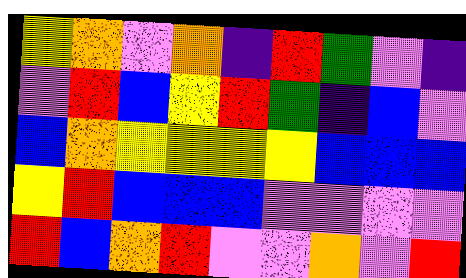[["yellow", "orange", "violet", "orange", "indigo", "red", "green", "violet", "indigo"], ["violet", "red", "blue", "yellow", "red", "green", "indigo", "blue", "violet"], ["blue", "orange", "yellow", "yellow", "yellow", "yellow", "blue", "blue", "blue"], ["yellow", "red", "blue", "blue", "blue", "violet", "violet", "violet", "violet"], ["red", "blue", "orange", "red", "violet", "violet", "orange", "violet", "red"]]